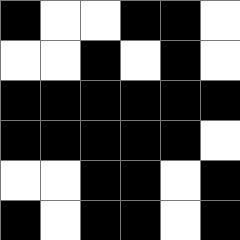[["black", "white", "white", "black", "black", "white"], ["white", "white", "black", "white", "black", "white"], ["black", "black", "black", "black", "black", "black"], ["black", "black", "black", "black", "black", "white"], ["white", "white", "black", "black", "white", "black"], ["black", "white", "black", "black", "white", "black"]]